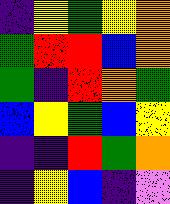[["indigo", "yellow", "green", "yellow", "orange"], ["green", "red", "red", "blue", "orange"], ["green", "indigo", "red", "orange", "green"], ["blue", "yellow", "green", "blue", "yellow"], ["indigo", "indigo", "red", "green", "orange"], ["indigo", "yellow", "blue", "indigo", "violet"]]